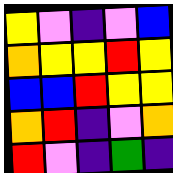[["yellow", "violet", "indigo", "violet", "blue"], ["orange", "yellow", "yellow", "red", "yellow"], ["blue", "blue", "red", "yellow", "yellow"], ["orange", "red", "indigo", "violet", "orange"], ["red", "violet", "indigo", "green", "indigo"]]